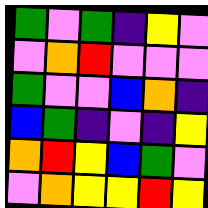[["green", "violet", "green", "indigo", "yellow", "violet"], ["violet", "orange", "red", "violet", "violet", "violet"], ["green", "violet", "violet", "blue", "orange", "indigo"], ["blue", "green", "indigo", "violet", "indigo", "yellow"], ["orange", "red", "yellow", "blue", "green", "violet"], ["violet", "orange", "yellow", "yellow", "red", "yellow"]]